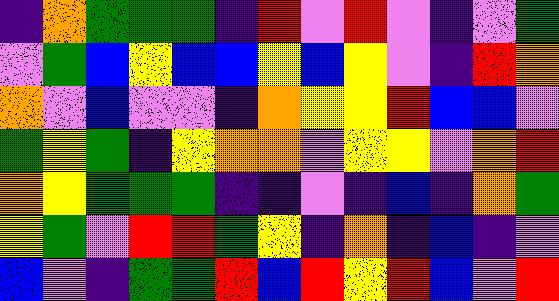[["indigo", "orange", "green", "green", "green", "indigo", "red", "violet", "red", "violet", "indigo", "violet", "green"], ["violet", "green", "blue", "yellow", "blue", "blue", "yellow", "blue", "yellow", "violet", "indigo", "red", "orange"], ["orange", "violet", "blue", "violet", "violet", "indigo", "orange", "yellow", "yellow", "red", "blue", "blue", "violet"], ["green", "yellow", "green", "indigo", "yellow", "orange", "orange", "violet", "yellow", "yellow", "violet", "orange", "red"], ["orange", "yellow", "green", "green", "green", "indigo", "indigo", "violet", "indigo", "blue", "indigo", "orange", "green"], ["yellow", "green", "violet", "red", "red", "green", "yellow", "indigo", "orange", "indigo", "blue", "indigo", "violet"], ["blue", "violet", "indigo", "green", "green", "red", "blue", "red", "yellow", "red", "blue", "violet", "red"]]